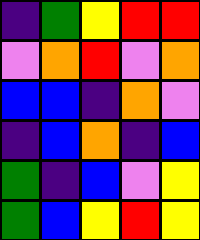[["indigo", "green", "yellow", "red", "red"], ["violet", "orange", "red", "violet", "orange"], ["blue", "blue", "indigo", "orange", "violet"], ["indigo", "blue", "orange", "indigo", "blue"], ["green", "indigo", "blue", "violet", "yellow"], ["green", "blue", "yellow", "red", "yellow"]]